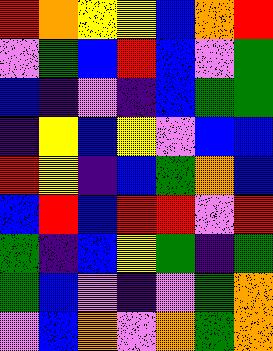[["red", "orange", "yellow", "yellow", "blue", "orange", "red"], ["violet", "green", "blue", "red", "blue", "violet", "green"], ["blue", "indigo", "violet", "indigo", "blue", "green", "green"], ["indigo", "yellow", "blue", "yellow", "violet", "blue", "blue"], ["red", "yellow", "indigo", "blue", "green", "orange", "blue"], ["blue", "red", "blue", "red", "red", "violet", "red"], ["green", "indigo", "blue", "yellow", "green", "indigo", "green"], ["green", "blue", "violet", "indigo", "violet", "green", "orange"], ["violet", "blue", "orange", "violet", "orange", "green", "orange"]]